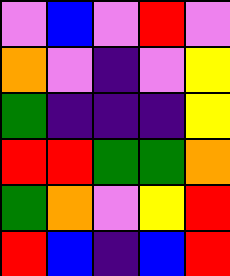[["violet", "blue", "violet", "red", "violet"], ["orange", "violet", "indigo", "violet", "yellow"], ["green", "indigo", "indigo", "indigo", "yellow"], ["red", "red", "green", "green", "orange"], ["green", "orange", "violet", "yellow", "red"], ["red", "blue", "indigo", "blue", "red"]]